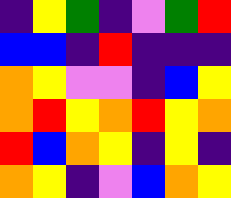[["indigo", "yellow", "green", "indigo", "violet", "green", "red"], ["blue", "blue", "indigo", "red", "indigo", "indigo", "indigo"], ["orange", "yellow", "violet", "violet", "indigo", "blue", "yellow"], ["orange", "red", "yellow", "orange", "red", "yellow", "orange"], ["red", "blue", "orange", "yellow", "indigo", "yellow", "indigo"], ["orange", "yellow", "indigo", "violet", "blue", "orange", "yellow"]]